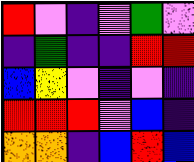[["red", "violet", "indigo", "violet", "green", "violet"], ["indigo", "green", "indigo", "indigo", "red", "red"], ["blue", "yellow", "violet", "indigo", "violet", "indigo"], ["red", "red", "red", "violet", "blue", "indigo"], ["orange", "orange", "indigo", "blue", "red", "blue"]]